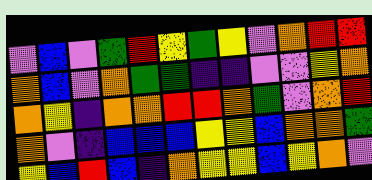[["violet", "blue", "violet", "green", "red", "yellow", "green", "yellow", "violet", "orange", "red", "red"], ["orange", "blue", "violet", "orange", "green", "green", "indigo", "indigo", "violet", "violet", "yellow", "orange"], ["orange", "yellow", "indigo", "orange", "orange", "red", "red", "orange", "green", "violet", "orange", "red"], ["orange", "violet", "indigo", "blue", "blue", "blue", "yellow", "yellow", "blue", "orange", "orange", "green"], ["yellow", "blue", "red", "blue", "indigo", "orange", "yellow", "yellow", "blue", "yellow", "orange", "violet"]]